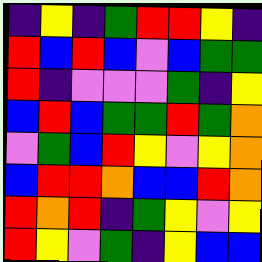[["indigo", "yellow", "indigo", "green", "red", "red", "yellow", "indigo"], ["red", "blue", "red", "blue", "violet", "blue", "green", "green"], ["red", "indigo", "violet", "violet", "violet", "green", "indigo", "yellow"], ["blue", "red", "blue", "green", "green", "red", "green", "orange"], ["violet", "green", "blue", "red", "yellow", "violet", "yellow", "orange"], ["blue", "red", "red", "orange", "blue", "blue", "red", "orange"], ["red", "orange", "red", "indigo", "green", "yellow", "violet", "yellow"], ["red", "yellow", "violet", "green", "indigo", "yellow", "blue", "blue"]]